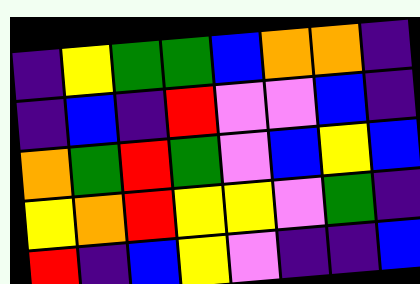[["indigo", "yellow", "green", "green", "blue", "orange", "orange", "indigo"], ["indigo", "blue", "indigo", "red", "violet", "violet", "blue", "indigo"], ["orange", "green", "red", "green", "violet", "blue", "yellow", "blue"], ["yellow", "orange", "red", "yellow", "yellow", "violet", "green", "indigo"], ["red", "indigo", "blue", "yellow", "violet", "indigo", "indigo", "blue"]]